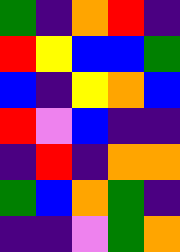[["green", "indigo", "orange", "red", "indigo"], ["red", "yellow", "blue", "blue", "green"], ["blue", "indigo", "yellow", "orange", "blue"], ["red", "violet", "blue", "indigo", "indigo"], ["indigo", "red", "indigo", "orange", "orange"], ["green", "blue", "orange", "green", "indigo"], ["indigo", "indigo", "violet", "green", "orange"]]